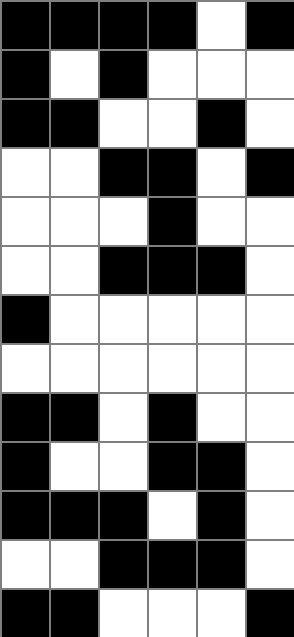[["black", "black", "black", "black", "white", "black"], ["black", "white", "black", "white", "white", "white"], ["black", "black", "white", "white", "black", "white"], ["white", "white", "black", "black", "white", "black"], ["white", "white", "white", "black", "white", "white"], ["white", "white", "black", "black", "black", "white"], ["black", "white", "white", "white", "white", "white"], ["white", "white", "white", "white", "white", "white"], ["black", "black", "white", "black", "white", "white"], ["black", "white", "white", "black", "black", "white"], ["black", "black", "black", "white", "black", "white"], ["white", "white", "black", "black", "black", "white"], ["black", "black", "white", "white", "white", "black"]]